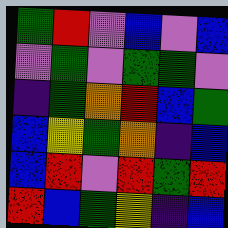[["green", "red", "violet", "blue", "violet", "blue"], ["violet", "green", "violet", "green", "green", "violet"], ["indigo", "green", "orange", "red", "blue", "green"], ["blue", "yellow", "green", "orange", "indigo", "blue"], ["blue", "red", "violet", "red", "green", "red"], ["red", "blue", "green", "yellow", "indigo", "blue"]]